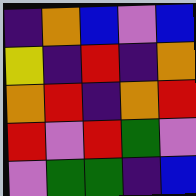[["indigo", "orange", "blue", "violet", "blue"], ["yellow", "indigo", "red", "indigo", "orange"], ["orange", "red", "indigo", "orange", "red"], ["red", "violet", "red", "green", "violet"], ["violet", "green", "green", "indigo", "blue"]]